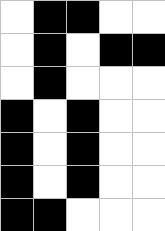[["white", "black", "black", "white", "white"], ["white", "black", "white", "black", "black"], ["white", "black", "white", "white", "white"], ["black", "white", "black", "white", "white"], ["black", "white", "black", "white", "white"], ["black", "white", "black", "white", "white"], ["black", "black", "white", "white", "white"]]